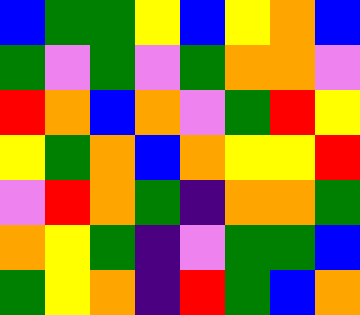[["blue", "green", "green", "yellow", "blue", "yellow", "orange", "blue"], ["green", "violet", "green", "violet", "green", "orange", "orange", "violet"], ["red", "orange", "blue", "orange", "violet", "green", "red", "yellow"], ["yellow", "green", "orange", "blue", "orange", "yellow", "yellow", "red"], ["violet", "red", "orange", "green", "indigo", "orange", "orange", "green"], ["orange", "yellow", "green", "indigo", "violet", "green", "green", "blue"], ["green", "yellow", "orange", "indigo", "red", "green", "blue", "orange"]]